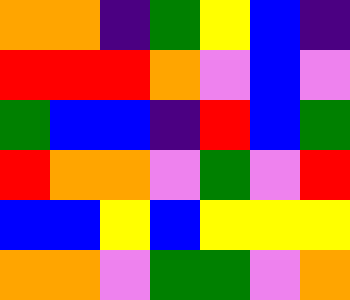[["orange", "orange", "indigo", "green", "yellow", "blue", "indigo"], ["red", "red", "red", "orange", "violet", "blue", "violet"], ["green", "blue", "blue", "indigo", "red", "blue", "green"], ["red", "orange", "orange", "violet", "green", "violet", "red"], ["blue", "blue", "yellow", "blue", "yellow", "yellow", "yellow"], ["orange", "orange", "violet", "green", "green", "violet", "orange"]]